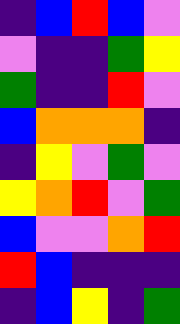[["indigo", "blue", "red", "blue", "violet"], ["violet", "indigo", "indigo", "green", "yellow"], ["green", "indigo", "indigo", "red", "violet"], ["blue", "orange", "orange", "orange", "indigo"], ["indigo", "yellow", "violet", "green", "violet"], ["yellow", "orange", "red", "violet", "green"], ["blue", "violet", "violet", "orange", "red"], ["red", "blue", "indigo", "indigo", "indigo"], ["indigo", "blue", "yellow", "indigo", "green"]]